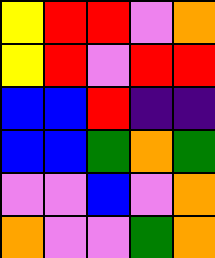[["yellow", "red", "red", "violet", "orange"], ["yellow", "red", "violet", "red", "red"], ["blue", "blue", "red", "indigo", "indigo"], ["blue", "blue", "green", "orange", "green"], ["violet", "violet", "blue", "violet", "orange"], ["orange", "violet", "violet", "green", "orange"]]